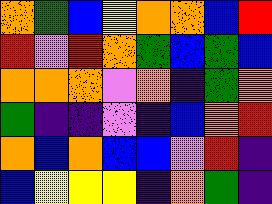[["orange", "green", "blue", "yellow", "orange", "orange", "blue", "red"], ["red", "violet", "red", "orange", "green", "blue", "green", "blue"], ["orange", "orange", "orange", "violet", "orange", "indigo", "green", "orange"], ["green", "indigo", "indigo", "violet", "indigo", "blue", "orange", "red"], ["orange", "blue", "orange", "blue", "blue", "violet", "red", "indigo"], ["blue", "yellow", "yellow", "yellow", "indigo", "orange", "green", "indigo"]]